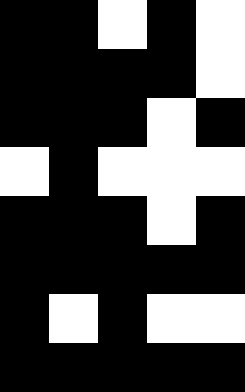[["black", "black", "white", "black", "white"], ["black", "black", "black", "black", "white"], ["black", "black", "black", "white", "black"], ["white", "black", "white", "white", "white"], ["black", "black", "black", "white", "black"], ["black", "black", "black", "black", "black"], ["black", "white", "black", "white", "white"], ["black", "black", "black", "black", "black"]]